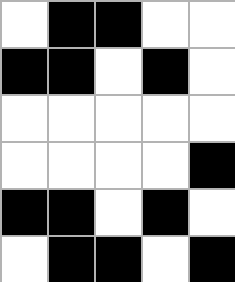[["white", "black", "black", "white", "white"], ["black", "black", "white", "black", "white"], ["white", "white", "white", "white", "white"], ["white", "white", "white", "white", "black"], ["black", "black", "white", "black", "white"], ["white", "black", "black", "white", "black"]]